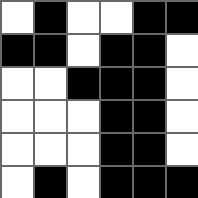[["white", "black", "white", "white", "black", "black"], ["black", "black", "white", "black", "black", "white"], ["white", "white", "black", "black", "black", "white"], ["white", "white", "white", "black", "black", "white"], ["white", "white", "white", "black", "black", "white"], ["white", "black", "white", "black", "black", "black"]]